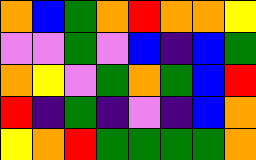[["orange", "blue", "green", "orange", "red", "orange", "orange", "yellow"], ["violet", "violet", "green", "violet", "blue", "indigo", "blue", "green"], ["orange", "yellow", "violet", "green", "orange", "green", "blue", "red"], ["red", "indigo", "green", "indigo", "violet", "indigo", "blue", "orange"], ["yellow", "orange", "red", "green", "green", "green", "green", "orange"]]